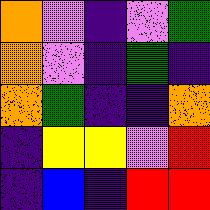[["orange", "violet", "indigo", "violet", "green"], ["orange", "violet", "indigo", "green", "indigo"], ["orange", "green", "indigo", "indigo", "orange"], ["indigo", "yellow", "yellow", "violet", "red"], ["indigo", "blue", "indigo", "red", "red"]]